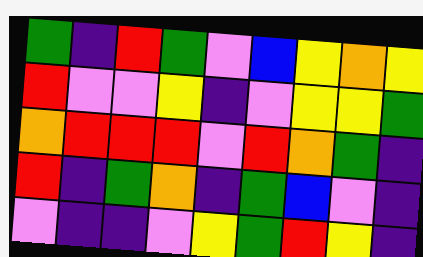[["green", "indigo", "red", "green", "violet", "blue", "yellow", "orange", "yellow"], ["red", "violet", "violet", "yellow", "indigo", "violet", "yellow", "yellow", "green"], ["orange", "red", "red", "red", "violet", "red", "orange", "green", "indigo"], ["red", "indigo", "green", "orange", "indigo", "green", "blue", "violet", "indigo"], ["violet", "indigo", "indigo", "violet", "yellow", "green", "red", "yellow", "indigo"]]